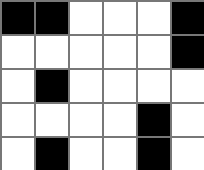[["black", "black", "white", "white", "white", "black"], ["white", "white", "white", "white", "white", "black"], ["white", "black", "white", "white", "white", "white"], ["white", "white", "white", "white", "black", "white"], ["white", "black", "white", "white", "black", "white"]]